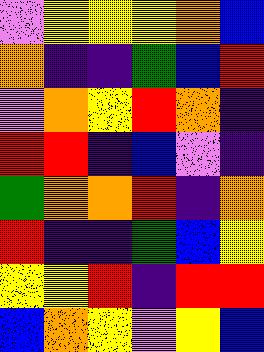[["violet", "yellow", "yellow", "yellow", "orange", "blue"], ["orange", "indigo", "indigo", "green", "blue", "red"], ["violet", "orange", "yellow", "red", "orange", "indigo"], ["red", "red", "indigo", "blue", "violet", "indigo"], ["green", "orange", "orange", "red", "indigo", "orange"], ["red", "indigo", "indigo", "green", "blue", "yellow"], ["yellow", "yellow", "red", "indigo", "red", "red"], ["blue", "orange", "yellow", "violet", "yellow", "blue"]]